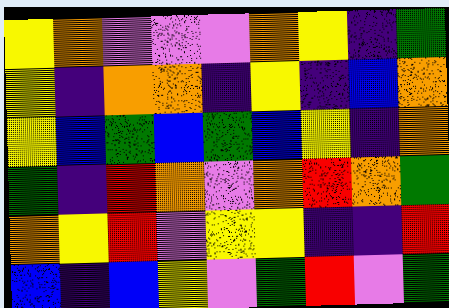[["yellow", "orange", "violet", "violet", "violet", "orange", "yellow", "indigo", "green"], ["yellow", "indigo", "orange", "orange", "indigo", "yellow", "indigo", "blue", "orange"], ["yellow", "blue", "green", "blue", "green", "blue", "yellow", "indigo", "orange"], ["green", "indigo", "red", "orange", "violet", "orange", "red", "orange", "green"], ["orange", "yellow", "red", "violet", "yellow", "yellow", "indigo", "indigo", "red"], ["blue", "indigo", "blue", "yellow", "violet", "green", "red", "violet", "green"]]